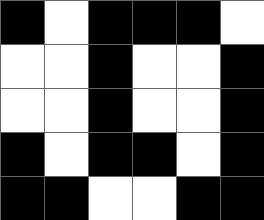[["black", "white", "black", "black", "black", "white"], ["white", "white", "black", "white", "white", "black"], ["white", "white", "black", "white", "white", "black"], ["black", "white", "black", "black", "white", "black"], ["black", "black", "white", "white", "black", "black"]]